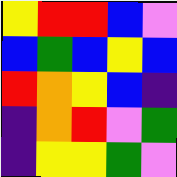[["yellow", "red", "red", "blue", "violet"], ["blue", "green", "blue", "yellow", "blue"], ["red", "orange", "yellow", "blue", "indigo"], ["indigo", "orange", "red", "violet", "green"], ["indigo", "yellow", "yellow", "green", "violet"]]